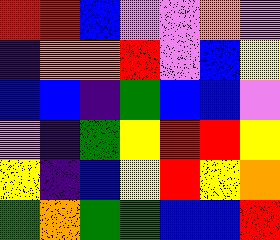[["red", "red", "blue", "violet", "violet", "orange", "violet"], ["indigo", "orange", "orange", "red", "violet", "blue", "yellow"], ["blue", "blue", "indigo", "green", "blue", "blue", "violet"], ["violet", "indigo", "green", "yellow", "red", "red", "yellow"], ["yellow", "indigo", "blue", "yellow", "red", "yellow", "orange"], ["green", "orange", "green", "green", "blue", "blue", "red"]]